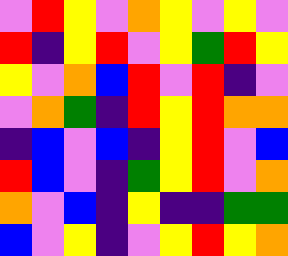[["violet", "red", "yellow", "violet", "orange", "yellow", "violet", "yellow", "violet"], ["red", "indigo", "yellow", "red", "violet", "yellow", "green", "red", "yellow"], ["yellow", "violet", "orange", "blue", "red", "violet", "red", "indigo", "violet"], ["violet", "orange", "green", "indigo", "red", "yellow", "red", "orange", "orange"], ["indigo", "blue", "violet", "blue", "indigo", "yellow", "red", "violet", "blue"], ["red", "blue", "violet", "indigo", "green", "yellow", "red", "violet", "orange"], ["orange", "violet", "blue", "indigo", "yellow", "indigo", "indigo", "green", "green"], ["blue", "violet", "yellow", "indigo", "violet", "yellow", "red", "yellow", "orange"]]